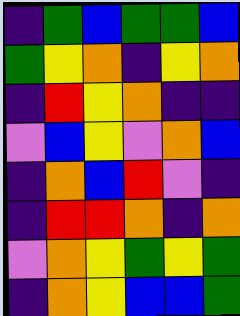[["indigo", "green", "blue", "green", "green", "blue"], ["green", "yellow", "orange", "indigo", "yellow", "orange"], ["indigo", "red", "yellow", "orange", "indigo", "indigo"], ["violet", "blue", "yellow", "violet", "orange", "blue"], ["indigo", "orange", "blue", "red", "violet", "indigo"], ["indigo", "red", "red", "orange", "indigo", "orange"], ["violet", "orange", "yellow", "green", "yellow", "green"], ["indigo", "orange", "yellow", "blue", "blue", "green"]]